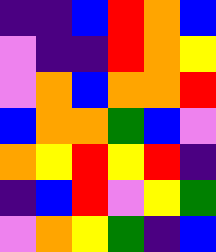[["indigo", "indigo", "blue", "red", "orange", "blue"], ["violet", "indigo", "indigo", "red", "orange", "yellow"], ["violet", "orange", "blue", "orange", "orange", "red"], ["blue", "orange", "orange", "green", "blue", "violet"], ["orange", "yellow", "red", "yellow", "red", "indigo"], ["indigo", "blue", "red", "violet", "yellow", "green"], ["violet", "orange", "yellow", "green", "indigo", "blue"]]